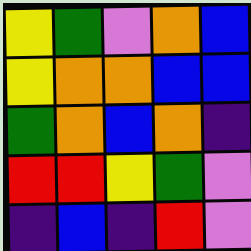[["yellow", "green", "violet", "orange", "blue"], ["yellow", "orange", "orange", "blue", "blue"], ["green", "orange", "blue", "orange", "indigo"], ["red", "red", "yellow", "green", "violet"], ["indigo", "blue", "indigo", "red", "violet"]]